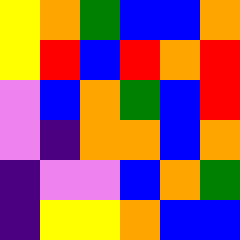[["yellow", "orange", "green", "blue", "blue", "orange"], ["yellow", "red", "blue", "red", "orange", "red"], ["violet", "blue", "orange", "green", "blue", "red"], ["violet", "indigo", "orange", "orange", "blue", "orange"], ["indigo", "violet", "violet", "blue", "orange", "green"], ["indigo", "yellow", "yellow", "orange", "blue", "blue"]]